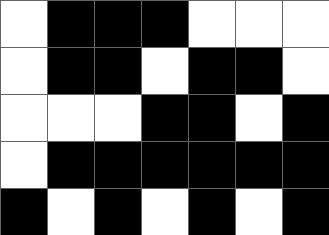[["white", "black", "black", "black", "white", "white", "white"], ["white", "black", "black", "white", "black", "black", "white"], ["white", "white", "white", "black", "black", "white", "black"], ["white", "black", "black", "black", "black", "black", "black"], ["black", "white", "black", "white", "black", "white", "black"]]